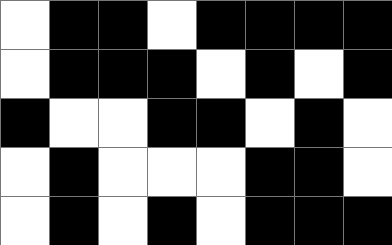[["white", "black", "black", "white", "black", "black", "black", "black"], ["white", "black", "black", "black", "white", "black", "white", "black"], ["black", "white", "white", "black", "black", "white", "black", "white"], ["white", "black", "white", "white", "white", "black", "black", "white"], ["white", "black", "white", "black", "white", "black", "black", "black"]]